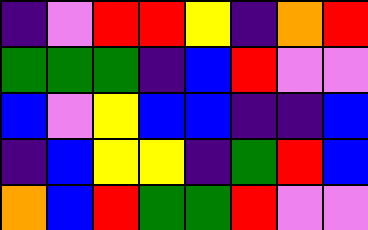[["indigo", "violet", "red", "red", "yellow", "indigo", "orange", "red"], ["green", "green", "green", "indigo", "blue", "red", "violet", "violet"], ["blue", "violet", "yellow", "blue", "blue", "indigo", "indigo", "blue"], ["indigo", "blue", "yellow", "yellow", "indigo", "green", "red", "blue"], ["orange", "blue", "red", "green", "green", "red", "violet", "violet"]]